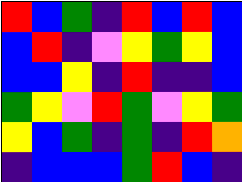[["red", "blue", "green", "indigo", "red", "blue", "red", "blue"], ["blue", "red", "indigo", "violet", "yellow", "green", "yellow", "blue"], ["blue", "blue", "yellow", "indigo", "red", "indigo", "indigo", "blue"], ["green", "yellow", "violet", "red", "green", "violet", "yellow", "green"], ["yellow", "blue", "green", "indigo", "green", "indigo", "red", "orange"], ["indigo", "blue", "blue", "blue", "green", "red", "blue", "indigo"]]